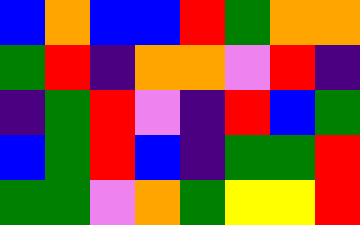[["blue", "orange", "blue", "blue", "red", "green", "orange", "orange"], ["green", "red", "indigo", "orange", "orange", "violet", "red", "indigo"], ["indigo", "green", "red", "violet", "indigo", "red", "blue", "green"], ["blue", "green", "red", "blue", "indigo", "green", "green", "red"], ["green", "green", "violet", "orange", "green", "yellow", "yellow", "red"]]